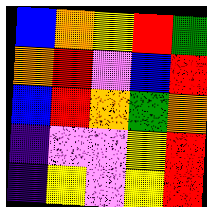[["blue", "orange", "yellow", "red", "green"], ["orange", "red", "violet", "blue", "red"], ["blue", "red", "orange", "green", "orange"], ["indigo", "violet", "violet", "yellow", "red"], ["indigo", "yellow", "violet", "yellow", "red"]]